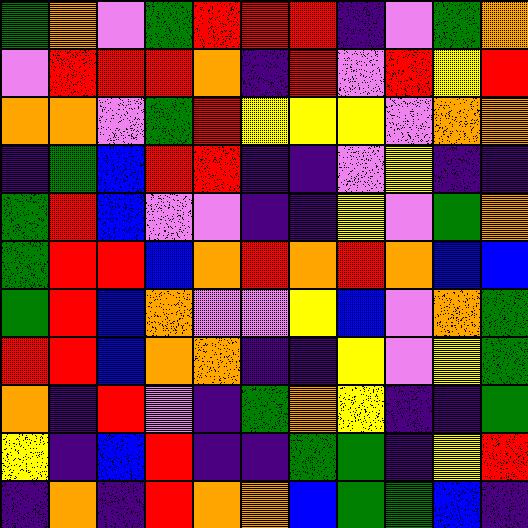[["green", "orange", "violet", "green", "red", "red", "red", "indigo", "violet", "green", "orange"], ["violet", "red", "red", "red", "orange", "indigo", "red", "violet", "red", "yellow", "red"], ["orange", "orange", "violet", "green", "red", "yellow", "yellow", "yellow", "violet", "orange", "orange"], ["indigo", "green", "blue", "red", "red", "indigo", "indigo", "violet", "yellow", "indigo", "indigo"], ["green", "red", "blue", "violet", "violet", "indigo", "indigo", "yellow", "violet", "green", "orange"], ["green", "red", "red", "blue", "orange", "red", "orange", "red", "orange", "blue", "blue"], ["green", "red", "blue", "orange", "violet", "violet", "yellow", "blue", "violet", "orange", "green"], ["red", "red", "blue", "orange", "orange", "indigo", "indigo", "yellow", "violet", "yellow", "green"], ["orange", "indigo", "red", "violet", "indigo", "green", "orange", "yellow", "indigo", "indigo", "green"], ["yellow", "indigo", "blue", "red", "indigo", "indigo", "green", "green", "indigo", "yellow", "red"], ["indigo", "orange", "indigo", "red", "orange", "orange", "blue", "green", "green", "blue", "indigo"]]